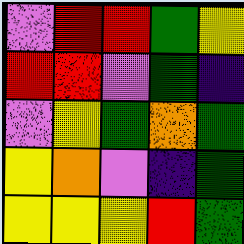[["violet", "red", "red", "green", "yellow"], ["red", "red", "violet", "green", "indigo"], ["violet", "yellow", "green", "orange", "green"], ["yellow", "orange", "violet", "indigo", "green"], ["yellow", "yellow", "yellow", "red", "green"]]